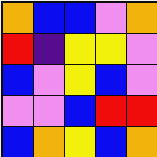[["orange", "blue", "blue", "violet", "orange"], ["red", "indigo", "yellow", "yellow", "violet"], ["blue", "violet", "yellow", "blue", "violet"], ["violet", "violet", "blue", "red", "red"], ["blue", "orange", "yellow", "blue", "orange"]]